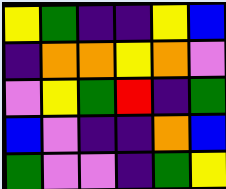[["yellow", "green", "indigo", "indigo", "yellow", "blue"], ["indigo", "orange", "orange", "yellow", "orange", "violet"], ["violet", "yellow", "green", "red", "indigo", "green"], ["blue", "violet", "indigo", "indigo", "orange", "blue"], ["green", "violet", "violet", "indigo", "green", "yellow"]]